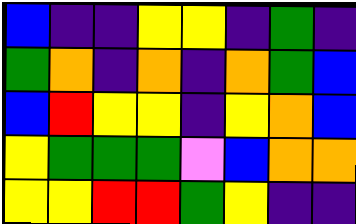[["blue", "indigo", "indigo", "yellow", "yellow", "indigo", "green", "indigo"], ["green", "orange", "indigo", "orange", "indigo", "orange", "green", "blue"], ["blue", "red", "yellow", "yellow", "indigo", "yellow", "orange", "blue"], ["yellow", "green", "green", "green", "violet", "blue", "orange", "orange"], ["yellow", "yellow", "red", "red", "green", "yellow", "indigo", "indigo"]]